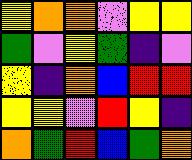[["yellow", "orange", "orange", "violet", "yellow", "yellow"], ["green", "violet", "yellow", "green", "indigo", "violet"], ["yellow", "indigo", "orange", "blue", "red", "red"], ["yellow", "yellow", "violet", "red", "yellow", "indigo"], ["orange", "green", "red", "blue", "green", "orange"]]